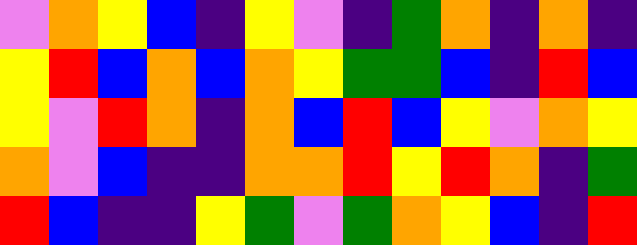[["violet", "orange", "yellow", "blue", "indigo", "yellow", "violet", "indigo", "green", "orange", "indigo", "orange", "indigo"], ["yellow", "red", "blue", "orange", "blue", "orange", "yellow", "green", "green", "blue", "indigo", "red", "blue"], ["yellow", "violet", "red", "orange", "indigo", "orange", "blue", "red", "blue", "yellow", "violet", "orange", "yellow"], ["orange", "violet", "blue", "indigo", "indigo", "orange", "orange", "red", "yellow", "red", "orange", "indigo", "green"], ["red", "blue", "indigo", "indigo", "yellow", "green", "violet", "green", "orange", "yellow", "blue", "indigo", "red"]]